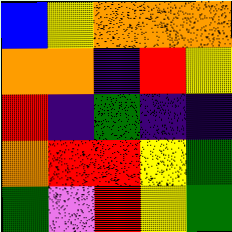[["blue", "yellow", "orange", "orange", "orange"], ["orange", "orange", "indigo", "red", "yellow"], ["red", "indigo", "green", "indigo", "indigo"], ["orange", "red", "red", "yellow", "green"], ["green", "violet", "red", "yellow", "green"]]